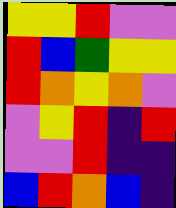[["yellow", "yellow", "red", "violet", "violet"], ["red", "blue", "green", "yellow", "yellow"], ["red", "orange", "yellow", "orange", "violet"], ["violet", "yellow", "red", "indigo", "red"], ["violet", "violet", "red", "indigo", "indigo"], ["blue", "red", "orange", "blue", "indigo"]]